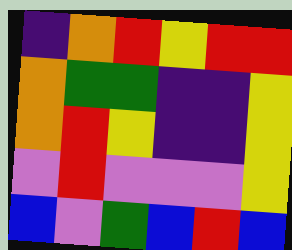[["indigo", "orange", "red", "yellow", "red", "red"], ["orange", "green", "green", "indigo", "indigo", "yellow"], ["orange", "red", "yellow", "indigo", "indigo", "yellow"], ["violet", "red", "violet", "violet", "violet", "yellow"], ["blue", "violet", "green", "blue", "red", "blue"]]